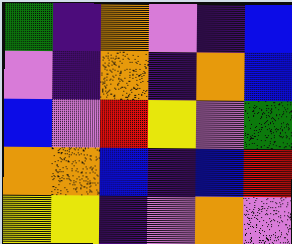[["green", "indigo", "orange", "violet", "indigo", "blue"], ["violet", "indigo", "orange", "indigo", "orange", "blue"], ["blue", "violet", "red", "yellow", "violet", "green"], ["orange", "orange", "blue", "indigo", "blue", "red"], ["yellow", "yellow", "indigo", "violet", "orange", "violet"]]